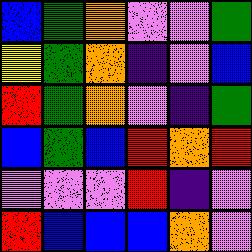[["blue", "green", "orange", "violet", "violet", "green"], ["yellow", "green", "orange", "indigo", "violet", "blue"], ["red", "green", "orange", "violet", "indigo", "green"], ["blue", "green", "blue", "red", "orange", "red"], ["violet", "violet", "violet", "red", "indigo", "violet"], ["red", "blue", "blue", "blue", "orange", "violet"]]